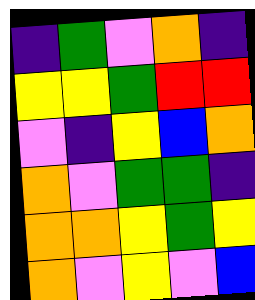[["indigo", "green", "violet", "orange", "indigo"], ["yellow", "yellow", "green", "red", "red"], ["violet", "indigo", "yellow", "blue", "orange"], ["orange", "violet", "green", "green", "indigo"], ["orange", "orange", "yellow", "green", "yellow"], ["orange", "violet", "yellow", "violet", "blue"]]